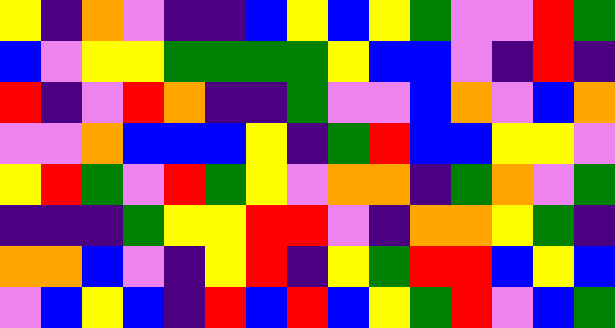[["yellow", "indigo", "orange", "violet", "indigo", "indigo", "blue", "yellow", "blue", "yellow", "green", "violet", "violet", "red", "green"], ["blue", "violet", "yellow", "yellow", "green", "green", "green", "green", "yellow", "blue", "blue", "violet", "indigo", "red", "indigo"], ["red", "indigo", "violet", "red", "orange", "indigo", "indigo", "green", "violet", "violet", "blue", "orange", "violet", "blue", "orange"], ["violet", "violet", "orange", "blue", "blue", "blue", "yellow", "indigo", "green", "red", "blue", "blue", "yellow", "yellow", "violet"], ["yellow", "red", "green", "violet", "red", "green", "yellow", "violet", "orange", "orange", "indigo", "green", "orange", "violet", "green"], ["indigo", "indigo", "indigo", "green", "yellow", "yellow", "red", "red", "violet", "indigo", "orange", "orange", "yellow", "green", "indigo"], ["orange", "orange", "blue", "violet", "indigo", "yellow", "red", "indigo", "yellow", "green", "red", "red", "blue", "yellow", "blue"], ["violet", "blue", "yellow", "blue", "indigo", "red", "blue", "red", "blue", "yellow", "green", "red", "violet", "blue", "green"]]